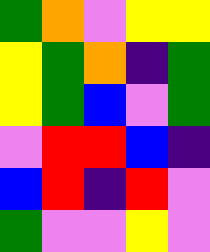[["green", "orange", "violet", "yellow", "yellow"], ["yellow", "green", "orange", "indigo", "green"], ["yellow", "green", "blue", "violet", "green"], ["violet", "red", "red", "blue", "indigo"], ["blue", "red", "indigo", "red", "violet"], ["green", "violet", "violet", "yellow", "violet"]]